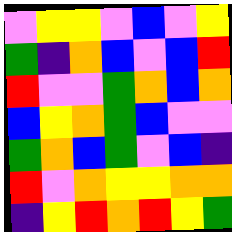[["violet", "yellow", "yellow", "violet", "blue", "violet", "yellow"], ["green", "indigo", "orange", "blue", "violet", "blue", "red"], ["red", "violet", "violet", "green", "orange", "blue", "orange"], ["blue", "yellow", "orange", "green", "blue", "violet", "violet"], ["green", "orange", "blue", "green", "violet", "blue", "indigo"], ["red", "violet", "orange", "yellow", "yellow", "orange", "orange"], ["indigo", "yellow", "red", "orange", "red", "yellow", "green"]]